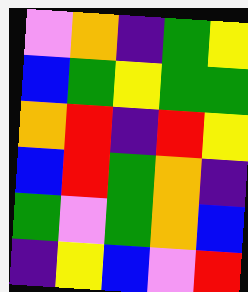[["violet", "orange", "indigo", "green", "yellow"], ["blue", "green", "yellow", "green", "green"], ["orange", "red", "indigo", "red", "yellow"], ["blue", "red", "green", "orange", "indigo"], ["green", "violet", "green", "orange", "blue"], ["indigo", "yellow", "blue", "violet", "red"]]